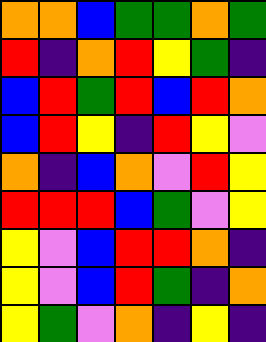[["orange", "orange", "blue", "green", "green", "orange", "green"], ["red", "indigo", "orange", "red", "yellow", "green", "indigo"], ["blue", "red", "green", "red", "blue", "red", "orange"], ["blue", "red", "yellow", "indigo", "red", "yellow", "violet"], ["orange", "indigo", "blue", "orange", "violet", "red", "yellow"], ["red", "red", "red", "blue", "green", "violet", "yellow"], ["yellow", "violet", "blue", "red", "red", "orange", "indigo"], ["yellow", "violet", "blue", "red", "green", "indigo", "orange"], ["yellow", "green", "violet", "orange", "indigo", "yellow", "indigo"]]